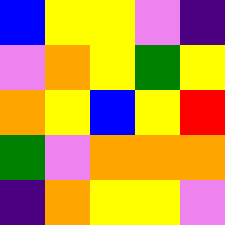[["blue", "yellow", "yellow", "violet", "indigo"], ["violet", "orange", "yellow", "green", "yellow"], ["orange", "yellow", "blue", "yellow", "red"], ["green", "violet", "orange", "orange", "orange"], ["indigo", "orange", "yellow", "yellow", "violet"]]